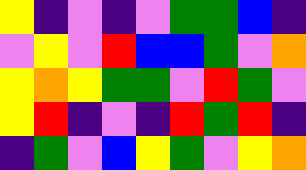[["yellow", "indigo", "violet", "indigo", "violet", "green", "green", "blue", "indigo"], ["violet", "yellow", "violet", "red", "blue", "blue", "green", "violet", "orange"], ["yellow", "orange", "yellow", "green", "green", "violet", "red", "green", "violet"], ["yellow", "red", "indigo", "violet", "indigo", "red", "green", "red", "indigo"], ["indigo", "green", "violet", "blue", "yellow", "green", "violet", "yellow", "orange"]]